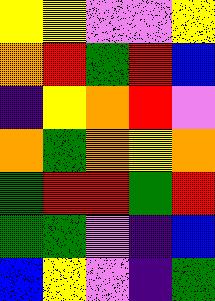[["yellow", "yellow", "violet", "violet", "yellow"], ["orange", "red", "green", "red", "blue"], ["indigo", "yellow", "orange", "red", "violet"], ["orange", "green", "orange", "yellow", "orange"], ["green", "red", "red", "green", "red"], ["green", "green", "violet", "indigo", "blue"], ["blue", "yellow", "violet", "indigo", "green"]]